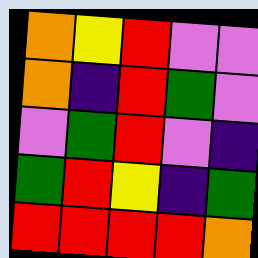[["orange", "yellow", "red", "violet", "violet"], ["orange", "indigo", "red", "green", "violet"], ["violet", "green", "red", "violet", "indigo"], ["green", "red", "yellow", "indigo", "green"], ["red", "red", "red", "red", "orange"]]